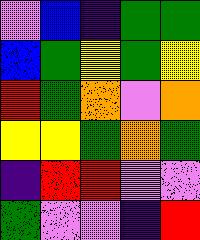[["violet", "blue", "indigo", "green", "green"], ["blue", "green", "yellow", "green", "yellow"], ["red", "green", "orange", "violet", "orange"], ["yellow", "yellow", "green", "orange", "green"], ["indigo", "red", "red", "violet", "violet"], ["green", "violet", "violet", "indigo", "red"]]